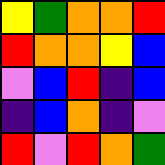[["yellow", "green", "orange", "orange", "red"], ["red", "orange", "orange", "yellow", "blue"], ["violet", "blue", "red", "indigo", "blue"], ["indigo", "blue", "orange", "indigo", "violet"], ["red", "violet", "red", "orange", "green"]]